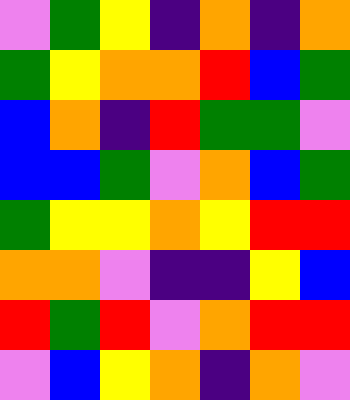[["violet", "green", "yellow", "indigo", "orange", "indigo", "orange"], ["green", "yellow", "orange", "orange", "red", "blue", "green"], ["blue", "orange", "indigo", "red", "green", "green", "violet"], ["blue", "blue", "green", "violet", "orange", "blue", "green"], ["green", "yellow", "yellow", "orange", "yellow", "red", "red"], ["orange", "orange", "violet", "indigo", "indigo", "yellow", "blue"], ["red", "green", "red", "violet", "orange", "red", "red"], ["violet", "blue", "yellow", "orange", "indigo", "orange", "violet"]]